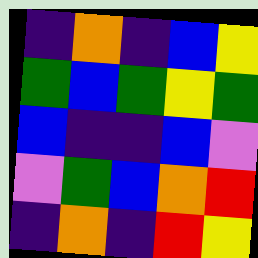[["indigo", "orange", "indigo", "blue", "yellow"], ["green", "blue", "green", "yellow", "green"], ["blue", "indigo", "indigo", "blue", "violet"], ["violet", "green", "blue", "orange", "red"], ["indigo", "orange", "indigo", "red", "yellow"]]